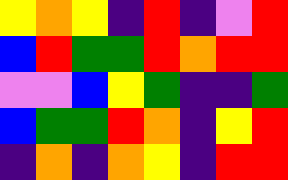[["yellow", "orange", "yellow", "indigo", "red", "indigo", "violet", "red"], ["blue", "red", "green", "green", "red", "orange", "red", "red"], ["violet", "violet", "blue", "yellow", "green", "indigo", "indigo", "green"], ["blue", "green", "green", "red", "orange", "indigo", "yellow", "red"], ["indigo", "orange", "indigo", "orange", "yellow", "indigo", "red", "red"]]